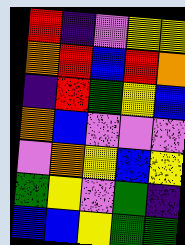[["red", "indigo", "violet", "yellow", "yellow"], ["orange", "red", "blue", "red", "orange"], ["indigo", "red", "green", "yellow", "blue"], ["orange", "blue", "violet", "violet", "violet"], ["violet", "orange", "yellow", "blue", "yellow"], ["green", "yellow", "violet", "green", "indigo"], ["blue", "blue", "yellow", "green", "green"]]